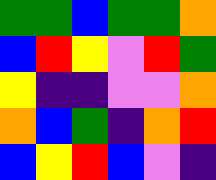[["green", "green", "blue", "green", "green", "orange"], ["blue", "red", "yellow", "violet", "red", "green"], ["yellow", "indigo", "indigo", "violet", "violet", "orange"], ["orange", "blue", "green", "indigo", "orange", "red"], ["blue", "yellow", "red", "blue", "violet", "indigo"]]